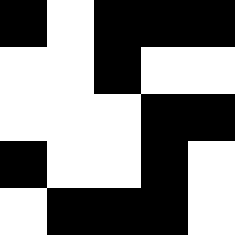[["black", "white", "black", "black", "black"], ["white", "white", "black", "white", "white"], ["white", "white", "white", "black", "black"], ["black", "white", "white", "black", "white"], ["white", "black", "black", "black", "white"]]